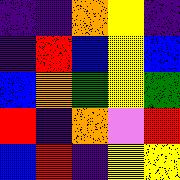[["indigo", "indigo", "orange", "yellow", "indigo"], ["indigo", "red", "blue", "yellow", "blue"], ["blue", "orange", "green", "yellow", "green"], ["red", "indigo", "orange", "violet", "red"], ["blue", "red", "indigo", "yellow", "yellow"]]